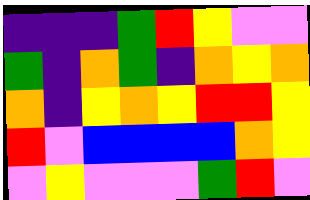[["indigo", "indigo", "indigo", "green", "red", "yellow", "violet", "violet"], ["green", "indigo", "orange", "green", "indigo", "orange", "yellow", "orange"], ["orange", "indigo", "yellow", "orange", "yellow", "red", "red", "yellow"], ["red", "violet", "blue", "blue", "blue", "blue", "orange", "yellow"], ["violet", "yellow", "violet", "violet", "violet", "green", "red", "violet"]]